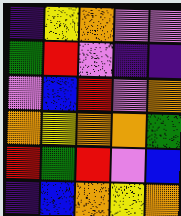[["indigo", "yellow", "orange", "violet", "violet"], ["green", "red", "violet", "indigo", "indigo"], ["violet", "blue", "red", "violet", "orange"], ["orange", "yellow", "orange", "orange", "green"], ["red", "green", "red", "violet", "blue"], ["indigo", "blue", "orange", "yellow", "orange"]]